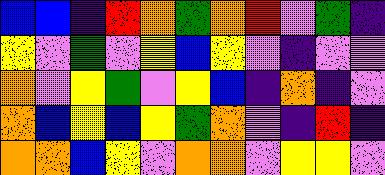[["blue", "blue", "indigo", "red", "orange", "green", "orange", "red", "violet", "green", "indigo"], ["yellow", "violet", "green", "violet", "yellow", "blue", "yellow", "violet", "indigo", "violet", "violet"], ["orange", "violet", "yellow", "green", "violet", "yellow", "blue", "indigo", "orange", "indigo", "violet"], ["orange", "blue", "yellow", "blue", "yellow", "green", "orange", "violet", "indigo", "red", "indigo"], ["orange", "orange", "blue", "yellow", "violet", "orange", "orange", "violet", "yellow", "yellow", "violet"]]